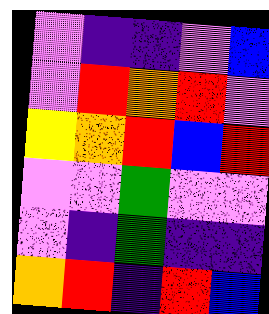[["violet", "indigo", "indigo", "violet", "blue"], ["violet", "red", "orange", "red", "violet"], ["yellow", "orange", "red", "blue", "red"], ["violet", "violet", "green", "violet", "violet"], ["violet", "indigo", "green", "indigo", "indigo"], ["orange", "red", "indigo", "red", "blue"]]